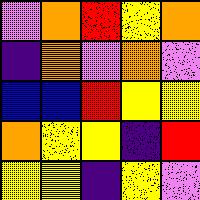[["violet", "orange", "red", "yellow", "orange"], ["indigo", "orange", "violet", "orange", "violet"], ["blue", "blue", "red", "yellow", "yellow"], ["orange", "yellow", "yellow", "indigo", "red"], ["yellow", "yellow", "indigo", "yellow", "violet"]]